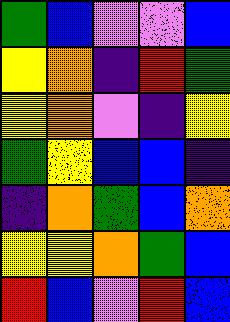[["green", "blue", "violet", "violet", "blue"], ["yellow", "orange", "indigo", "red", "green"], ["yellow", "orange", "violet", "indigo", "yellow"], ["green", "yellow", "blue", "blue", "indigo"], ["indigo", "orange", "green", "blue", "orange"], ["yellow", "yellow", "orange", "green", "blue"], ["red", "blue", "violet", "red", "blue"]]